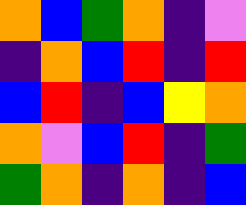[["orange", "blue", "green", "orange", "indigo", "violet"], ["indigo", "orange", "blue", "red", "indigo", "red"], ["blue", "red", "indigo", "blue", "yellow", "orange"], ["orange", "violet", "blue", "red", "indigo", "green"], ["green", "orange", "indigo", "orange", "indigo", "blue"]]